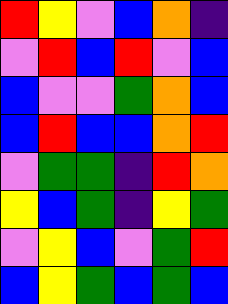[["red", "yellow", "violet", "blue", "orange", "indigo"], ["violet", "red", "blue", "red", "violet", "blue"], ["blue", "violet", "violet", "green", "orange", "blue"], ["blue", "red", "blue", "blue", "orange", "red"], ["violet", "green", "green", "indigo", "red", "orange"], ["yellow", "blue", "green", "indigo", "yellow", "green"], ["violet", "yellow", "blue", "violet", "green", "red"], ["blue", "yellow", "green", "blue", "green", "blue"]]